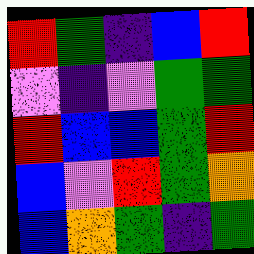[["red", "green", "indigo", "blue", "red"], ["violet", "indigo", "violet", "green", "green"], ["red", "blue", "blue", "green", "red"], ["blue", "violet", "red", "green", "orange"], ["blue", "orange", "green", "indigo", "green"]]